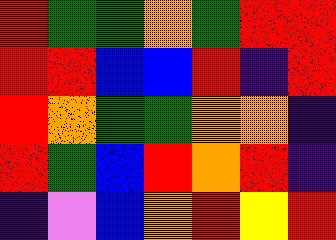[["red", "green", "green", "orange", "green", "red", "red"], ["red", "red", "blue", "blue", "red", "indigo", "red"], ["red", "orange", "green", "green", "orange", "orange", "indigo"], ["red", "green", "blue", "red", "orange", "red", "indigo"], ["indigo", "violet", "blue", "orange", "red", "yellow", "red"]]